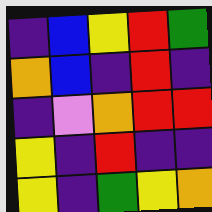[["indigo", "blue", "yellow", "red", "green"], ["orange", "blue", "indigo", "red", "indigo"], ["indigo", "violet", "orange", "red", "red"], ["yellow", "indigo", "red", "indigo", "indigo"], ["yellow", "indigo", "green", "yellow", "orange"]]